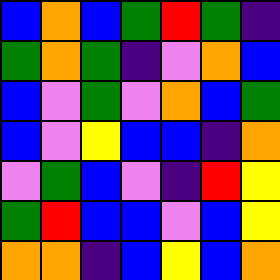[["blue", "orange", "blue", "green", "red", "green", "indigo"], ["green", "orange", "green", "indigo", "violet", "orange", "blue"], ["blue", "violet", "green", "violet", "orange", "blue", "green"], ["blue", "violet", "yellow", "blue", "blue", "indigo", "orange"], ["violet", "green", "blue", "violet", "indigo", "red", "yellow"], ["green", "red", "blue", "blue", "violet", "blue", "yellow"], ["orange", "orange", "indigo", "blue", "yellow", "blue", "orange"]]